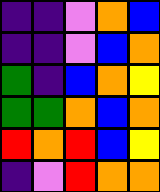[["indigo", "indigo", "violet", "orange", "blue"], ["indigo", "indigo", "violet", "blue", "orange"], ["green", "indigo", "blue", "orange", "yellow"], ["green", "green", "orange", "blue", "orange"], ["red", "orange", "red", "blue", "yellow"], ["indigo", "violet", "red", "orange", "orange"]]